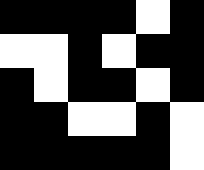[["black", "black", "black", "black", "white", "black"], ["white", "white", "black", "white", "black", "black"], ["black", "white", "black", "black", "white", "black"], ["black", "black", "white", "white", "black", "white"], ["black", "black", "black", "black", "black", "white"]]